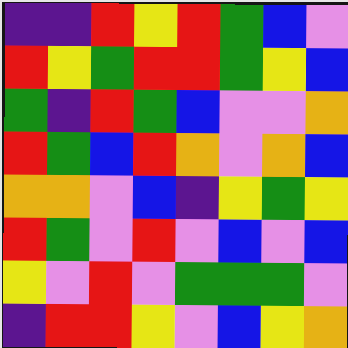[["indigo", "indigo", "red", "yellow", "red", "green", "blue", "violet"], ["red", "yellow", "green", "red", "red", "green", "yellow", "blue"], ["green", "indigo", "red", "green", "blue", "violet", "violet", "orange"], ["red", "green", "blue", "red", "orange", "violet", "orange", "blue"], ["orange", "orange", "violet", "blue", "indigo", "yellow", "green", "yellow"], ["red", "green", "violet", "red", "violet", "blue", "violet", "blue"], ["yellow", "violet", "red", "violet", "green", "green", "green", "violet"], ["indigo", "red", "red", "yellow", "violet", "blue", "yellow", "orange"]]